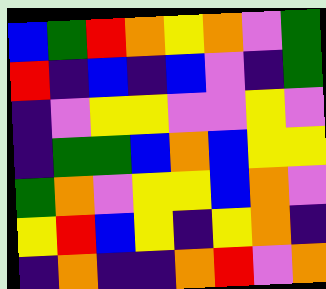[["blue", "green", "red", "orange", "yellow", "orange", "violet", "green"], ["red", "indigo", "blue", "indigo", "blue", "violet", "indigo", "green"], ["indigo", "violet", "yellow", "yellow", "violet", "violet", "yellow", "violet"], ["indigo", "green", "green", "blue", "orange", "blue", "yellow", "yellow"], ["green", "orange", "violet", "yellow", "yellow", "blue", "orange", "violet"], ["yellow", "red", "blue", "yellow", "indigo", "yellow", "orange", "indigo"], ["indigo", "orange", "indigo", "indigo", "orange", "red", "violet", "orange"]]